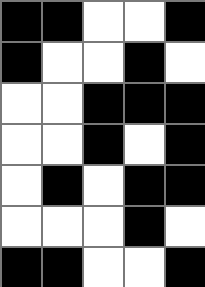[["black", "black", "white", "white", "black"], ["black", "white", "white", "black", "white"], ["white", "white", "black", "black", "black"], ["white", "white", "black", "white", "black"], ["white", "black", "white", "black", "black"], ["white", "white", "white", "black", "white"], ["black", "black", "white", "white", "black"]]